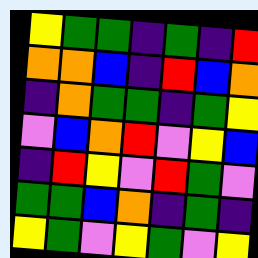[["yellow", "green", "green", "indigo", "green", "indigo", "red"], ["orange", "orange", "blue", "indigo", "red", "blue", "orange"], ["indigo", "orange", "green", "green", "indigo", "green", "yellow"], ["violet", "blue", "orange", "red", "violet", "yellow", "blue"], ["indigo", "red", "yellow", "violet", "red", "green", "violet"], ["green", "green", "blue", "orange", "indigo", "green", "indigo"], ["yellow", "green", "violet", "yellow", "green", "violet", "yellow"]]